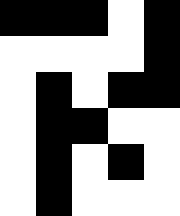[["black", "black", "black", "white", "black"], ["white", "white", "white", "white", "black"], ["white", "black", "white", "black", "black"], ["white", "black", "black", "white", "white"], ["white", "black", "white", "black", "white"], ["white", "black", "white", "white", "white"]]